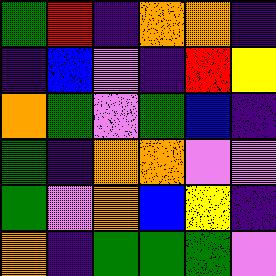[["green", "red", "indigo", "orange", "orange", "indigo"], ["indigo", "blue", "violet", "indigo", "red", "yellow"], ["orange", "green", "violet", "green", "blue", "indigo"], ["green", "indigo", "orange", "orange", "violet", "violet"], ["green", "violet", "orange", "blue", "yellow", "indigo"], ["orange", "indigo", "green", "green", "green", "violet"]]